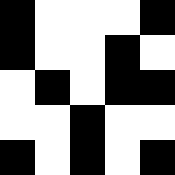[["black", "white", "white", "white", "black"], ["black", "white", "white", "black", "white"], ["white", "black", "white", "black", "black"], ["white", "white", "black", "white", "white"], ["black", "white", "black", "white", "black"]]